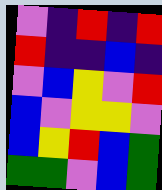[["violet", "indigo", "red", "indigo", "red"], ["red", "indigo", "indigo", "blue", "indigo"], ["violet", "blue", "yellow", "violet", "red"], ["blue", "violet", "yellow", "yellow", "violet"], ["blue", "yellow", "red", "blue", "green"], ["green", "green", "violet", "blue", "green"]]